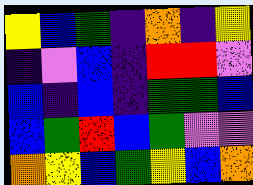[["yellow", "blue", "green", "indigo", "orange", "indigo", "yellow"], ["indigo", "violet", "blue", "indigo", "red", "red", "violet"], ["blue", "indigo", "blue", "indigo", "green", "green", "blue"], ["blue", "green", "red", "blue", "green", "violet", "violet"], ["orange", "yellow", "blue", "green", "yellow", "blue", "orange"]]